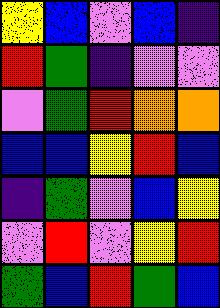[["yellow", "blue", "violet", "blue", "indigo"], ["red", "green", "indigo", "violet", "violet"], ["violet", "green", "red", "orange", "orange"], ["blue", "blue", "yellow", "red", "blue"], ["indigo", "green", "violet", "blue", "yellow"], ["violet", "red", "violet", "yellow", "red"], ["green", "blue", "red", "green", "blue"]]